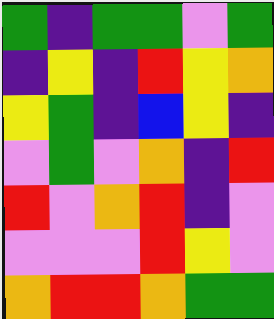[["green", "indigo", "green", "green", "violet", "green"], ["indigo", "yellow", "indigo", "red", "yellow", "orange"], ["yellow", "green", "indigo", "blue", "yellow", "indigo"], ["violet", "green", "violet", "orange", "indigo", "red"], ["red", "violet", "orange", "red", "indigo", "violet"], ["violet", "violet", "violet", "red", "yellow", "violet"], ["orange", "red", "red", "orange", "green", "green"]]